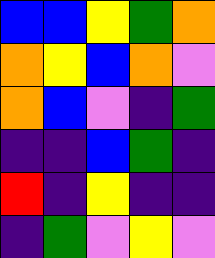[["blue", "blue", "yellow", "green", "orange"], ["orange", "yellow", "blue", "orange", "violet"], ["orange", "blue", "violet", "indigo", "green"], ["indigo", "indigo", "blue", "green", "indigo"], ["red", "indigo", "yellow", "indigo", "indigo"], ["indigo", "green", "violet", "yellow", "violet"]]